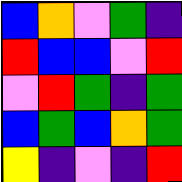[["blue", "orange", "violet", "green", "indigo"], ["red", "blue", "blue", "violet", "red"], ["violet", "red", "green", "indigo", "green"], ["blue", "green", "blue", "orange", "green"], ["yellow", "indigo", "violet", "indigo", "red"]]